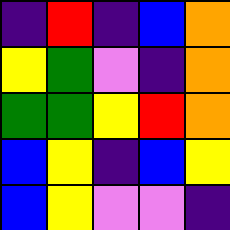[["indigo", "red", "indigo", "blue", "orange"], ["yellow", "green", "violet", "indigo", "orange"], ["green", "green", "yellow", "red", "orange"], ["blue", "yellow", "indigo", "blue", "yellow"], ["blue", "yellow", "violet", "violet", "indigo"]]